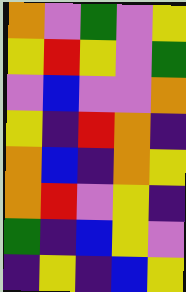[["orange", "violet", "green", "violet", "yellow"], ["yellow", "red", "yellow", "violet", "green"], ["violet", "blue", "violet", "violet", "orange"], ["yellow", "indigo", "red", "orange", "indigo"], ["orange", "blue", "indigo", "orange", "yellow"], ["orange", "red", "violet", "yellow", "indigo"], ["green", "indigo", "blue", "yellow", "violet"], ["indigo", "yellow", "indigo", "blue", "yellow"]]